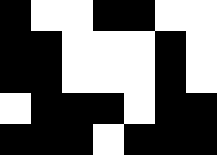[["black", "white", "white", "black", "black", "white", "white"], ["black", "black", "white", "white", "white", "black", "white"], ["black", "black", "white", "white", "white", "black", "white"], ["white", "black", "black", "black", "white", "black", "black"], ["black", "black", "black", "white", "black", "black", "black"]]